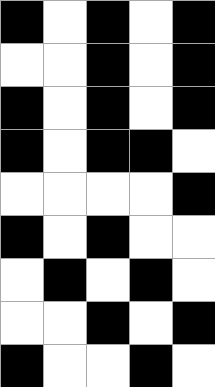[["black", "white", "black", "white", "black"], ["white", "white", "black", "white", "black"], ["black", "white", "black", "white", "black"], ["black", "white", "black", "black", "white"], ["white", "white", "white", "white", "black"], ["black", "white", "black", "white", "white"], ["white", "black", "white", "black", "white"], ["white", "white", "black", "white", "black"], ["black", "white", "white", "black", "white"]]